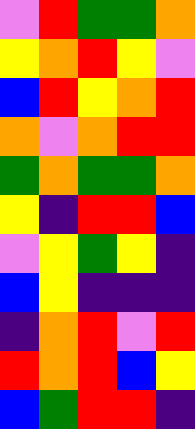[["violet", "red", "green", "green", "orange"], ["yellow", "orange", "red", "yellow", "violet"], ["blue", "red", "yellow", "orange", "red"], ["orange", "violet", "orange", "red", "red"], ["green", "orange", "green", "green", "orange"], ["yellow", "indigo", "red", "red", "blue"], ["violet", "yellow", "green", "yellow", "indigo"], ["blue", "yellow", "indigo", "indigo", "indigo"], ["indigo", "orange", "red", "violet", "red"], ["red", "orange", "red", "blue", "yellow"], ["blue", "green", "red", "red", "indigo"]]